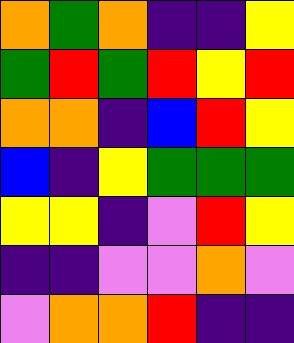[["orange", "green", "orange", "indigo", "indigo", "yellow"], ["green", "red", "green", "red", "yellow", "red"], ["orange", "orange", "indigo", "blue", "red", "yellow"], ["blue", "indigo", "yellow", "green", "green", "green"], ["yellow", "yellow", "indigo", "violet", "red", "yellow"], ["indigo", "indigo", "violet", "violet", "orange", "violet"], ["violet", "orange", "orange", "red", "indigo", "indigo"]]